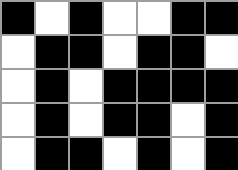[["black", "white", "black", "white", "white", "black", "black"], ["white", "black", "black", "white", "black", "black", "white"], ["white", "black", "white", "black", "black", "black", "black"], ["white", "black", "white", "black", "black", "white", "black"], ["white", "black", "black", "white", "black", "white", "black"]]